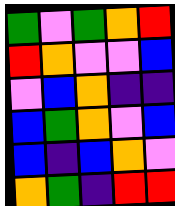[["green", "violet", "green", "orange", "red"], ["red", "orange", "violet", "violet", "blue"], ["violet", "blue", "orange", "indigo", "indigo"], ["blue", "green", "orange", "violet", "blue"], ["blue", "indigo", "blue", "orange", "violet"], ["orange", "green", "indigo", "red", "red"]]